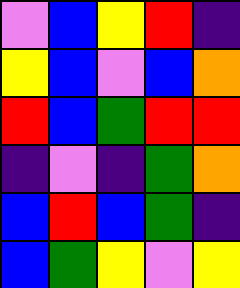[["violet", "blue", "yellow", "red", "indigo"], ["yellow", "blue", "violet", "blue", "orange"], ["red", "blue", "green", "red", "red"], ["indigo", "violet", "indigo", "green", "orange"], ["blue", "red", "blue", "green", "indigo"], ["blue", "green", "yellow", "violet", "yellow"]]